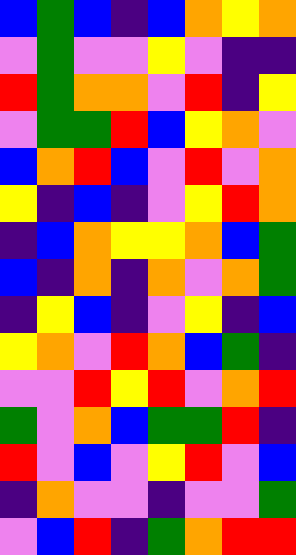[["blue", "green", "blue", "indigo", "blue", "orange", "yellow", "orange"], ["violet", "green", "violet", "violet", "yellow", "violet", "indigo", "indigo"], ["red", "green", "orange", "orange", "violet", "red", "indigo", "yellow"], ["violet", "green", "green", "red", "blue", "yellow", "orange", "violet"], ["blue", "orange", "red", "blue", "violet", "red", "violet", "orange"], ["yellow", "indigo", "blue", "indigo", "violet", "yellow", "red", "orange"], ["indigo", "blue", "orange", "yellow", "yellow", "orange", "blue", "green"], ["blue", "indigo", "orange", "indigo", "orange", "violet", "orange", "green"], ["indigo", "yellow", "blue", "indigo", "violet", "yellow", "indigo", "blue"], ["yellow", "orange", "violet", "red", "orange", "blue", "green", "indigo"], ["violet", "violet", "red", "yellow", "red", "violet", "orange", "red"], ["green", "violet", "orange", "blue", "green", "green", "red", "indigo"], ["red", "violet", "blue", "violet", "yellow", "red", "violet", "blue"], ["indigo", "orange", "violet", "violet", "indigo", "violet", "violet", "green"], ["violet", "blue", "red", "indigo", "green", "orange", "red", "red"]]